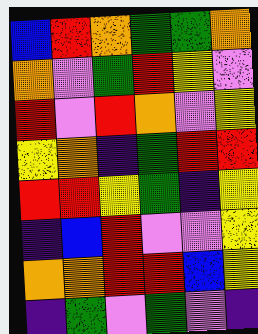[["blue", "red", "orange", "green", "green", "orange"], ["orange", "violet", "green", "red", "yellow", "violet"], ["red", "violet", "red", "orange", "violet", "yellow"], ["yellow", "orange", "indigo", "green", "red", "red"], ["red", "red", "yellow", "green", "indigo", "yellow"], ["indigo", "blue", "red", "violet", "violet", "yellow"], ["orange", "orange", "red", "red", "blue", "yellow"], ["indigo", "green", "violet", "green", "violet", "indigo"]]